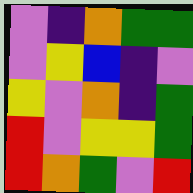[["violet", "indigo", "orange", "green", "green"], ["violet", "yellow", "blue", "indigo", "violet"], ["yellow", "violet", "orange", "indigo", "green"], ["red", "violet", "yellow", "yellow", "green"], ["red", "orange", "green", "violet", "red"]]